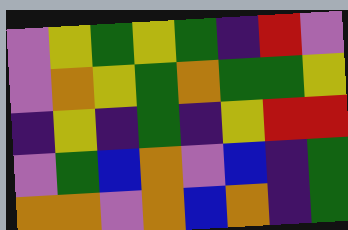[["violet", "yellow", "green", "yellow", "green", "indigo", "red", "violet"], ["violet", "orange", "yellow", "green", "orange", "green", "green", "yellow"], ["indigo", "yellow", "indigo", "green", "indigo", "yellow", "red", "red"], ["violet", "green", "blue", "orange", "violet", "blue", "indigo", "green"], ["orange", "orange", "violet", "orange", "blue", "orange", "indigo", "green"]]